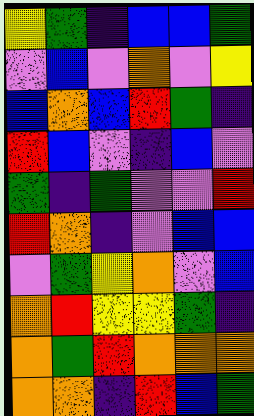[["yellow", "green", "indigo", "blue", "blue", "green"], ["violet", "blue", "violet", "orange", "violet", "yellow"], ["blue", "orange", "blue", "red", "green", "indigo"], ["red", "blue", "violet", "indigo", "blue", "violet"], ["green", "indigo", "green", "violet", "violet", "red"], ["red", "orange", "indigo", "violet", "blue", "blue"], ["violet", "green", "yellow", "orange", "violet", "blue"], ["orange", "red", "yellow", "yellow", "green", "indigo"], ["orange", "green", "red", "orange", "orange", "orange"], ["orange", "orange", "indigo", "red", "blue", "green"]]